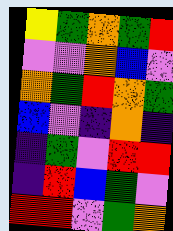[["yellow", "green", "orange", "green", "red"], ["violet", "violet", "orange", "blue", "violet"], ["orange", "green", "red", "orange", "green"], ["blue", "violet", "indigo", "orange", "indigo"], ["indigo", "green", "violet", "red", "red"], ["indigo", "red", "blue", "green", "violet"], ["red", "red", "violet", "green", "orange"]]